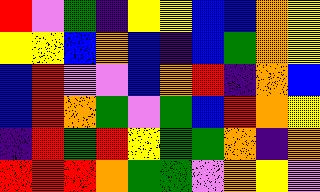[["red", "violet", "green", "indigo", "yellow", "yellow", "blue", "blue", "orange", "yellow"], ["yellow", "yellow", "blue", "orange", "blue", "indigo", "blue", "green", "orange", "yellow"], ["blue", "red", "violet", "violet", "blue", "orange", "red", "indigo", "orange", "blue"], ["blue", "red", "orange", "green", "violet", "green", "blue", "red", "orange", "yellow"], ["indigo", "red", "green", "red", "yellow", "green", "green", "orange", "indigo", "orange"], ["red", "red", "red", "orange", "green", "green", "violet", "orange", "yellow", "violet"]]